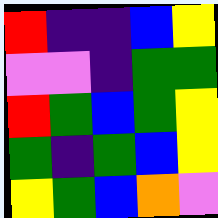[["red", "indigo", "indigo", "blue", "yellow"], ["violet", "violet", "indigo", "green", "green"], ["red", "green", "blue", "green", "yellow"], ["green", "indigo", "green", "blue", "yellow"], ["yellow", "green", "blue", "orange", "violet"]]